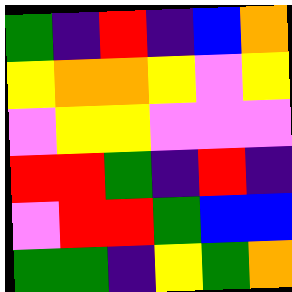[["green", "indigo", "red", "indigo", "blue", "orange"], ["yellow", "orange", "orange", "yellow", "violet", "yellow"], ["violet", "yellow", "yellow", "violet", "violet", "violet"], ["red", "red", "green", "indigo", "red", "indigo"], ["violet", "red", "red", "green", "blue", "blue"], ["green", "green", "indigo", "yellow", "green", "orange"]]